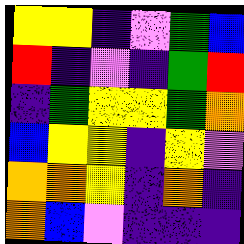[["yellow", "yellow", "indigo", "violet", "green", "blue"], ["red", "indigo", "violet", "indigo", "green", "red"], ["indigo", "green", "yellow", "yellow", "green", "orange"], ["blue", "yellow", "yellow", "indigo", "yellow", "violet"], ["orange", "orange", "yellow", "indigo", "orange", "indigo"], ["orange", "blue", "violet", "indigo", "indigo", "indigo"]]